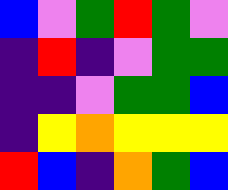[["blue", "violet", "green", "red", "green", "violet"], ["indigo", "red", "indigo", "violet", "green", "green"], ["indigo", "indigo", "violet", "green", "green", "blue"], ["indigo", "yellow", "orange", "yellow", "yellow", "yellow"], ["red", "blue", "indigo", "orange", "green", "blue"]]